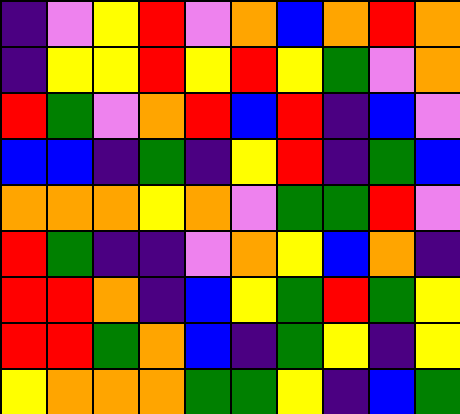[["indigo", "violet", "yellow", "red", "violet", "orange", "blue", "orange", "red", "orange"], ["indigo", "yellow", "yellow", "red", "yellow", "red", "yellow", "green", "violet", "orange"], ["red", "green", "violet", "orange", "red", "blue", "red", "indigo", "blue", "violet"], ["blue", "blue", "indigo", "green", "indigo", "yellow", "red", "indigo", "green", "blue"], ["orange", "orange", "orange", "yellow", "orange", "violet", "green", "green", "red", "violet"], ["red", "green", "indigo", "indigo", "violet", "orange", "yellow", "blue", "orange", "indigo"], ["red", "red", "orange", "indigo", "blue", "yellow", "green", "red", "green", "yellow"], ["red", "red", "green", "orange", "blue", "indigo", "green", "yellow", "indigo", "yellow"], ["yellow", "orange", "orange", "orange", "green", "green", "yellow", "indigo", "blue", "green"]]